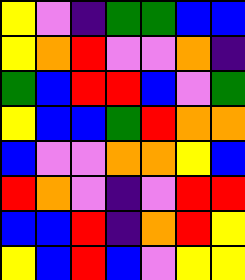[["yellow", "violet", "indigo", "green", "green", "blue", "blue"], ["yellow", "orange", "red", "violet", "violet", "orange", "indigo"], ["green", "blue", "red", "red", "blue", "violet", "green"], ["yellow", "blue", "blue", "green", "red", "orange", "orange"], ["blue", "violet", "violet", "orange", "orange", "yellow", "blue"], ["red", "orange", "violet", "indigo", "violet", "red", "red"], ["blue", "blue", "red", "indigo", "orange", "red", "yellow"], ["yellow", "blue", "red", "blue", "violet", "yellow", "yellow"]]